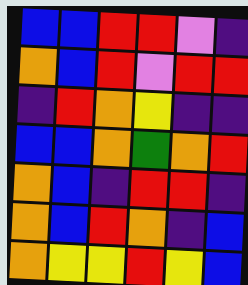[["blue", "blue", "red", "red", "violet", "indigo"], ["orange", "blue", "red", "violet", "red", "red"], ["indigo", "red", "orange", "yellow", "indigo", "indigo"], ["blue", "blue", "orange", "green", "orange", "red"], ["orange", "blue", "indigo", "red", "red", "indigo"], ["orange", "blue", "red", "orange", "indigo", "blue"], ["orange", "yellow", "yellow", "red", "yellow", "blue"]]